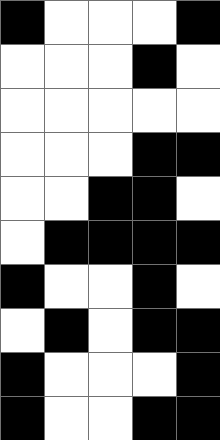[["black", "white", "white", "white", "black"], ["white", "white", "white", "black", "white"], ["white", "white", "white", "white", "white"], ["white", "white", "white", "black", "black"], ["white", "white", "black", "black", "white"], ["white", "black", "black", "black", "black"], ["black", "white", "white", "black", "white"], ["white", "black", "white", "black", "black"], ["black", "white", "white", "white", "black"], ["black", "white", "white", "black", "black"]]